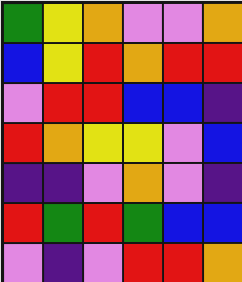[["green", "yellow", "orange", "violet", "violet", "orange"], ["blue", "yellow", "red", "orange", "red", "red"], ["violet", "red", "red", "blue", "blue", "indigo"], ["red", "orange", "yellow", "yellow", "violet", "blue"], ["indigo", "indigo", "violet", "orange", "violet", "indigo"], ["red", "green", "red", "green", "blue", "blue"], ["violet", "indigo", "violet", "red", "red", "orange"]]